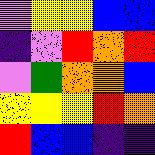[["violet", "yellow", "yellow", "blue", "blue"], ["indigo", "violet", "red", "orange", "red"], ["violet", "green", "orange", "orange", "blue"], ["yellow", "yellow", "yellow", "red", "orange"], ["red", "blue", "blue", "indigo", "indigo"]]